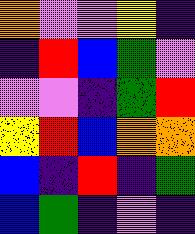[["orange", "violet", "violet", "yellow", "indigo"], ["indigo", "red", "blue", "green", "violet"], ["violet", "violet", "indigo", "green", "red"], ["yellow", "red", "blue", "orange", "orange"], ["blue", "indigo", "red", "indigo", "green"], ["blue", "green", "indigo", "violet", "indigo"]]